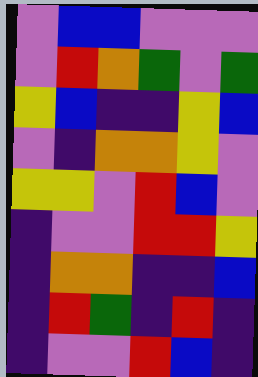[["violet", "blue", "blue", "violet", "violet", "violet"], ["violet", "red", "orange", "green", "violet", "green"], ["yellow", "blue", "indigo", "indigo", "yellow", "blue"], ["violet", "indigo", "orange", "orange", "yellow", "violet"], ["yellow", "yellow", "violet", "red", "blue", "violet"], ["indigo", "violet", "violet", "red", "red", "yellow"], ["indigo", "orange", "orange", "indigo", "indigo", "blue"], ["indigo", "red", "green", "indigo", "red", "indigo"], ["indigo", "violet", "violet", "red", "blue", "indigo"]]